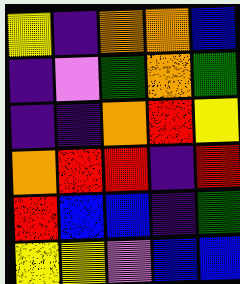[["yellow", "indigo", "orange", "orange", "blue"], ["indigo", "violet", "green", "orange", "green"], ["indigo", "indigo", "orange", "red", "yellow"], ["orange", "red", "red", "indigo", "red"], ["red", "blue", "blue", "indigo", "green"], ["yellow", "yellow", "violet", "blue", "blue"]]